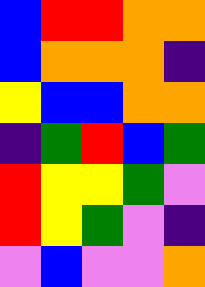[["blue", "red", "red", "orange", "orange"], ["blue", "orange", "orange", "orange", "indigo"], ["yellow", "blue", "blue", "orange", "orange"], ["indigo", "green", "red", "blue", "green"], ["red", "yellow", "yellow", "green", "violet"], ["red", "yellow", "green", "violet", "indigo"], ["violet", "blue", "violet", "violet", "orange"]]